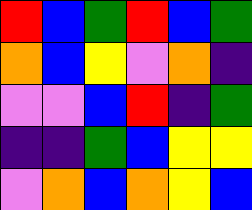[["red", "blue", "green", "red", "blue", "green"], ["orange", "blue", "yellow", "violet", "orange", "indigo"], ["violet", "violet", "blue", "red", "indigo", "green"], ["indigo", "indigo", "green", "blue", "yellow", "yellow"], ["violet", "orange", "blue", "orange", "yellow", "blue"]]